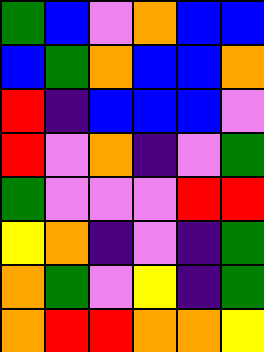[["green", "blue", "violet", "orange", "blue", "blue"], ["blue", "green", "orange", "blue", "blue", "orange"], ["red", "indigo", "blue", "blue", "blue", "violet"], ["red", "violet", "orange", "indigo", "violet", "green"], ["green", "violet", "violet", "violet", "red", "red"], ["yellow", "orange", "indigo", "violet", "indigo", "green"], ["orange", "green", "violet", "yellow", "indigo", "green"], ["orange", "red", "red", "orange", "orange", "yellow"]]